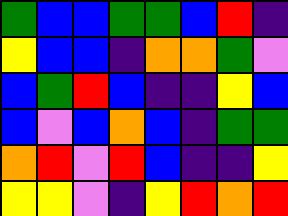[["green", "blue", "blue", "green", "green", "blue", "red", "indigo"], ["yellow", "blue", "blue", "indigo", "orange", "orange", "green", "violet"], ["blue", "green", "red", "blue", "indigo", "indigo", "yellow", "blue"], ["blue", "violet", "blue", "orange", "blue", "indigo", "green", "green"], ["orange", "red", "violet", "red", "blue", "indigo", "indigo", "yellow"], ["yellow", "yellow", "violet", "indigo", "yellow", "red", "orange", "red"]]